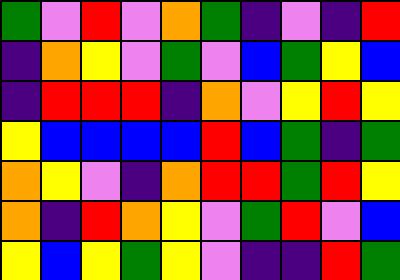[["green", "violet", "red", "violet", "orange", "green", "indigo", "violet", "indigo", "red"], ["indigo", "orange", "yellow", "violet", "green", "violet", "blue", "green", "yellow", "blue"], ["indigo", "red", "red", "red", "indigo", "orange", "violet", "yellow", "red", "yellow"], ["yellow", "blue", "blue", "blue", "blue", "red", "blue", "green", "indigo", "green"], ["orange", "yellow", "violet", "indigo", "orange", "red", "red", "green", "red", "yellow"], ["orange", "indigo", "red", "orange", "yellow", "violet", "green", "red", "violet", "blue"], ["yellow", "blue", "yellow", "green", "yellow", "violet", "indigo", "indigo", "red", "green"]]